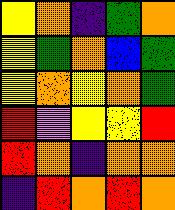[["yellow", "orange", "indigo", "green", "orange"], ["yellow", "green", "orange", "blue", "green"], ["yellow", "orange", "yellow", "orange", "green"], ["red", "violet", "yellow", "yellow", "red"], ["red", "orange", "indigo", "orange", "orange"], ["indigo", "red", "orange", "red", "orange"]]